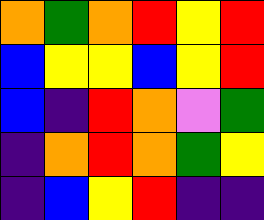[["orange", "green", "orange", "red", "yellow", "red"], ["blue", "yellow", "yellow", "blue", "yellow", "red"], ["blue", "indigo", "red", "orange", "violet", "green"], ["indigo", "orange", "red", "orange", "green", "yellow"], ["indigo", "blue", "yellow", "red", "indigo", "indigo"]]